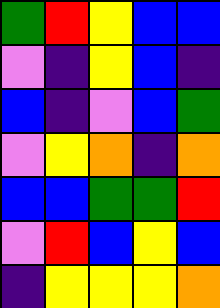[["green", "red", "yellow", "blue", "blue"], ["violet", "indigo", "yellow", "blue", "indigo"], ["blue", "indigo", "violet", "blue", "green"], ["violet", "yellow", "orange", "indigo", "orange"], ["blue", "blue", "green", "green", "red"], ["violet", "red", "blue", "yellow", "blue"], ["indigo", "yellow", "yellow", "yellow", "orange"]]